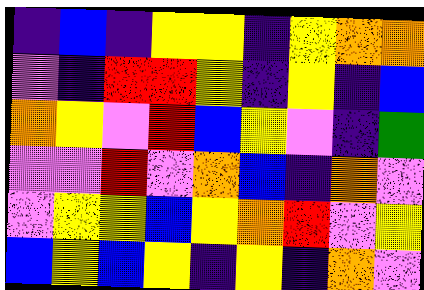[["indigo", "blue", "indigo", "yellow", "yellow", "indigo", "yellow", "orange", "orange"], ["violet", "indigo", "red", "red", "yellow", "indigo", "yellow", "indigo", "blue"], ["orange", "yellow", "violet", "red", "blue", "yellow", "violet", "indigo", "green"], ["violet", "violet", "red", "violet", "orange", "blue", "indigo", "orange", "violet"], ["violet", "yellow", "yellow", "blue", "yellow", "orange", "red", "violet", "yellow"], ["blue", "yellow", "blue", "yellow", "indigo", "yellow", "indigo", "orange", "violet"]]